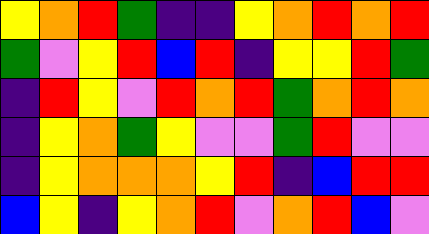[["yellow", "orange", "red", "green", "indigo", "indigo", "yellow", "orange", "red", "orange", "red"], ["green", "violet", "yellow", "red", "blue", "red", "indigo", "yellow", "yellow", "red", "green"], ["indigo", "red", "yellow", "violet", "red", "orange", "red", "green", "orange", "red", "orange"], ["indigo", "yellow", "orange", "green", "yellow", "violet", "violet", "green", "red", "violet", "violet"], ["indigo", "yellow", "orange", "orange", "orange", "yellow", "red", "indigo", "blue", "red", "red"], ["blue", "yellow", "indigo", "yellow", "orange", "red", "violet", "orange", "red", "blue", "violet"]]